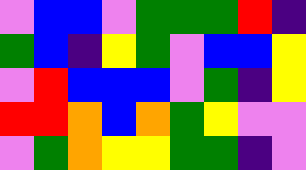[["violet", "blue", "blue", "violet", "green", "green", "green", "red", "indigo"], ["green", "blue", "indigo", "yellow", "green", "violet", "blue", "blue", "yellow"], ["violet", "red", "blue", "blue", "blue", "violet", "green", "indigo", "yellow"], ["red", "red", "orange", "blue", "orange", "green", "yellow", "violet", "violet"], ["violet", "green", "orange", "yellow", "yellow", "green", "green", "indigo", "violet"]]